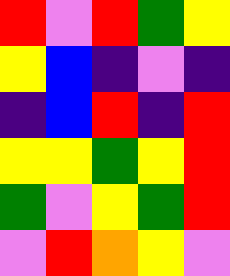[["red", "violet", "red", "green", "yellow"], ["yellow", "blue", "indigo", "violet", "indigo"], ["indigo", "blue", "red", "indigo", "red"], ["yellow", "yellow", "green", "yellow", "red"], ["green", "violet", "yellow", "green", "red"], ["violet", "red", "orange", "yellow", "violet"]]